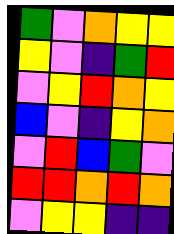[["green", "violet", "orange", "yellow", "yellow"], ["yellow", "violet", "indigo", "green", "red"], ["violet", "yellow", "red", "orange", "yellow"], ["blue", "violet", "indigo", "yellow", "orange"], ["violet", "red", "blue", "green", "violet"], ["red", "red", "orange", "red", "orange"], ["violet", "yellow", "yellow", "indigo", "indigo"]]